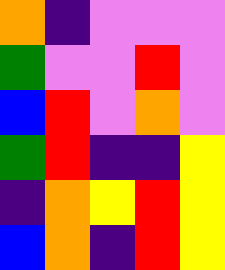[["orange", "indigo", "violet", "violet", "violet"], ["green", "violet", "violet", "red", "violet"], ["blue", "red", "violet", "orange", "violet"], ["green", "red", "indigo", "indigo", "yellow"], ["indigo", "orange", "yellow", "red", "yellow"], ["blue", "orange", "indigo", "red", "yellow"]]